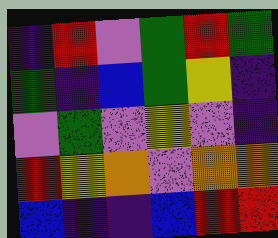[["indigo", "red", "violet", "green", "red", "green"], ["green", "indigo", "blue", "green", "yellow", "indigo"], ["violet", "green", "violet", "yellow", "violet", "indigo"], ["red", "yellow", "orange", "violet", "orange", "orange"], ["blue", "indigo", "indigo", "blue", "red", "red"]]